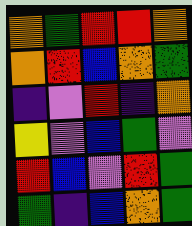[["orange", "green", "red", "red", "orange"], ["orange", "red", "blue", "orange", "green"], ["indigo", "violet", "red", "indigo", "orange"], ["yellow", "violet", "blue", "green", "violet"], ["red", "blue", "violet", "red", "green"], ["green", "indigo", "blue", "orange", "green"]]